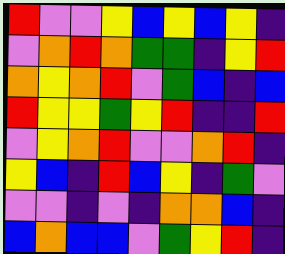[["red", "violet", "violet", "yellow", "blue", "yellow", "blue", "yellow", "indigo"], ["violet", "orange", "red", "orange", "green", "green", "indigo", "yellow", "red"], ["orange", "yellow", "orange", "red", "violet", "green", "blue", "indigo", "blue"], ["red", "yellow", "yellow", "green", "yellow", "red", "indigo", "indigo", "red"], ["violet", "yellow", "orange", "red", "violet", "violet", "orange", "red", "indigo"], ["yellow", "blue", "indigo", "red", "blue", "yellow", "indigo", "green", "violet"], ["violet", "violet", "indigo", "violet", "indigo", "orange", "orange", "blue", "indigo"], ["blue", "orange", "blue", "blue", "violet", "green", "yellow", "red", "indigo"]]